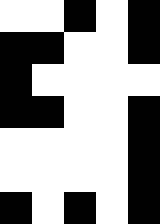[["white", "white", "black", "white", "black"], ["black", "black", "white", "white", "black"], ["black", "white", "white", "white", "white"], ["black", "black", "white", "white", "black"], ["white", "white", "white", "white", "black"], ["white", "white", "white", "white", "black"], ["black", "white", "black", "white", "black"]]